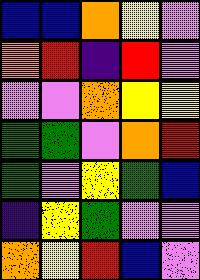[["blue", "blue", "orange", "yellow", "violet"], ["orange", "red", "indigo", "red", "violet"], ["violet", "violet", "orange", "yellow", "yellow"], ["green", "green", "violet", "orange", "red"], ["green", "violet", "yellow", "green", "blue"], ["indigo", "yellow", "green", "violet", "violet"], ["orange", "yellow", "red", "blue", "violet"]]